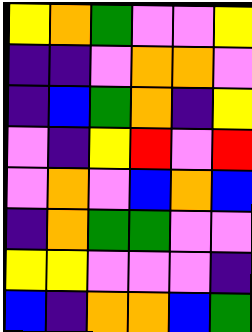[["yellow", "orange", "green", "violet", "violet", "yellow"], ["indigo", "indigo", "violet", "orange", "orange", "violet"], ["indigo", "blue", "green", "orange", "indigo", "yellow"], ["violet", "indigo", "yellow", "red", "violet", "red"], ["violet", "orange", "violet", "blue", "orange", "blue"], ["indigo", "orange", "green", "green", "violet", "violet"], ["yellow", "yellow", "violet", "violet", "violet", "indigo"], ["blue", "indigo", "orange", "orange", "blue", "green"]]